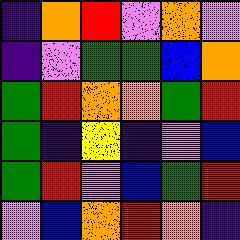[["indigo", "orange", "red", "violet", "orange", "violet"], ["indigo", "violet", "green", "green", "blue", "orange"], ["green", "red", "orange", "orange", "green", "red"], ["green", "indigo", "yellow", "indigo", "violet", "blue"], ["green", "red", "violet", "blue", "green", "red"], ["violet", "blue", "orange", "red", "orange", "indigo"]]